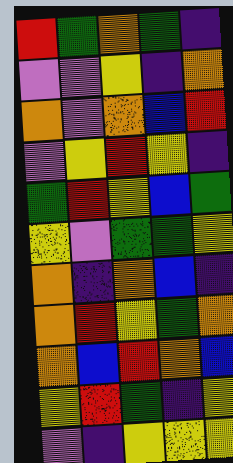[["red", "green", "orange", "green", "indigo"], ["violet", "violet", "yellow", "indigo", "orange"], ["orange", "violet", "orange", "blue", "red"], ["violet", "yellow", "red", "yellow", "indigo"], ["green", "red", "yellow", "blue", "green"], ["yellow", "violet", "green", "green", "yellow"], ["orange", "indigo", "orange", "blue", "indigo"], ["orange", "red", "yellow", "green", "orange"], ["orange", "blue", "red", "orange", "blue"], ["yellow", "red", "green", "indigo", "yellow"], ["violet", "indigo", "yellow", "yellow", "yellow"]]